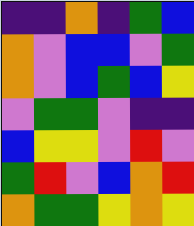[["indigo", "indigo", "orange", "indigo", "green", "blue"], ["orange", "violet", "blue", "blue", "violet", "green"], ["orange", "violet", "blue", "green", "blue", "yellow"], ["violet", "green", "green", "violet", "indigo", "indigo"], ["blue", "yellow", "yellow", "violet", "red", "violet"], ["green", "red", "violet", "blue", "orange", "red"], ["orange", "green", "green", "yellow", "orange", "yellow"]]